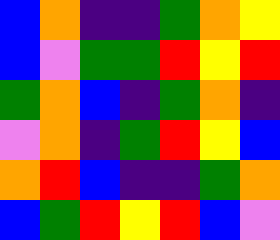[["blue", "orange", "indigo", "indigo", "green", "orange", "yellow"], ["blue", "violet", "green", "green", "red", "yellow", "red"], ["green", "orange", "blue", "indigo", "green", "orange", "indigo"], ["violet", "orange", "indigo", "green", "red", "yellow", "blue"], ["orange", "red", "blue", "indigo", "indigo", "green", "orange"], ["blue", "green", "red", "yellow", "red", "blue", "violet"]]